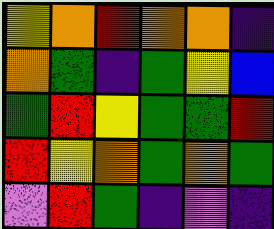[["yellow", "orange", "red", "orange", "orange", "indigo"], ["orange", "green", "indigo", "green", "yellow", "blue"], ["green", "red", "yellow", "green", "green", "red"], ["red", "yellow", "orange", "green", "orange", "green"], ["violet", "red", "green", "indigo", "violet", "indigo"]]